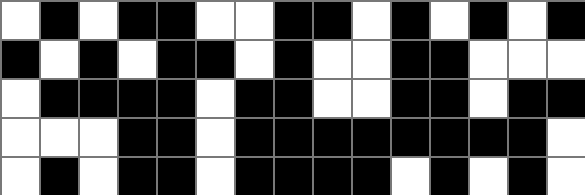[["white", "black", "white", "black", "black", "white", "white", "black", "black", "white", "black", "white", "black", "white", "black"], ["black", "white", "black", "white", "black", "black", "white", "black", "white", "white", "black", "black", "white", "white", "white"], ["white", "black", "black", "black", "black", "white", "black", "black", "white", "white", "black", "black", "white", "black", "black"], ["white", "white", "white", "black", "black", "white", "black", "black", "black", "black", "black", "black", "black", "black", "white"], ["white", "black", "white", "black", "black", "white", "black", "black", "black", "black", "white", "black", "white", "black", "white"]]